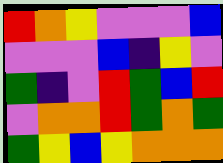[["red", "orange", "yellow", "violet", "violet", "violet", "blue"], ["violet", "violet", "violet", "blue", "indigo", "yellow", "violet"], ["green", "indigo", "violet", "red", "green", "blue", "red"], ["violet", "orange", "orange", "red", "green", "orange", "green"], ["green", "yellow", "blue", "yellow", "orange", "orange", "orange"]]